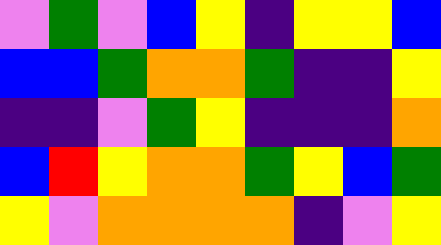[["violet", "green", "violet", "blue", "yellow", "indigo", "yellow", "yellow", "blue"], ["blue", "blue", "green", "orange", "orange", "green", "indigo", "indigo", "yellow"], ["indigo", "indigo", "violet", "green", "yellow", "indigo", "indigo", "indigo", "orange"], ["blue", "red", "yellow", "orange", "orange", "green", "yellow", "blue", "green"], ["yellow", "violet", "orange", "orange", "orange", "orange", "indigo", "violet", "yellow"]]